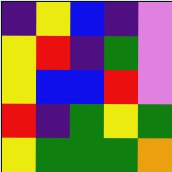[["indigo", "yellow", "blue", "indigo", "violet"], ["yellow", "red", "indigo", "green", "violet"], ["yellow", "blue", "blue", "red", "violet"], ["red", "indigo", "green", "yellow", "green"], ["yellow", "green", "green", "green", "orange"]]